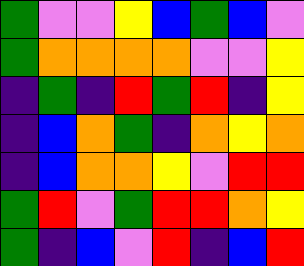[["green", "violet", "violet", "yellow", "blue", "green", "blue", "violet"], ["green", "orange", "orange", "orange", "orange", "violet", "violet", "yellow"], ["indigo", "green", "indigo", "red", "green", "red", "indigo", "yellow"], ["indigo", "blue", "orange", "green", "indigo", "orange", "yellow", "orange"], ["indigo", "blue", "orange", "orange", "yellow", "violet", "red", "red"], ["green", "red", "violet", "green", "red", "red", "orange", "yellow"], ["green", "indigo", "blue", "violet", "red", "indigo", "blue", "red"]]